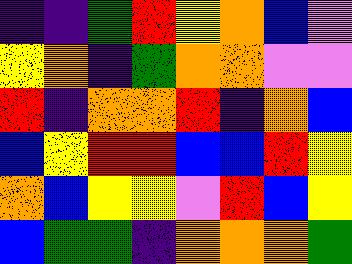[["indigo", "indigo", "green", "red", "yellow", "orange", "blue", "violet"], ["yellow", "orange", "indigo", "green", "orange", "orange", "violet", "violet"], ["red", "indigo", "orange", "orange", "red", "indigo", "orange", "blue"], ["blue", "yellow", "red", "red", "blue", "blue", "red", "yellow"], ["orange", "blue", "yellow", "yellow", "violet", "red", "blue", "yellow"], ["blue", "green", "green", "indigo", "orange", "orange", "orange", "green"]]